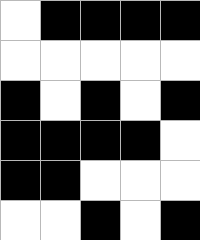[["white", "black", "black", "black", "black"], ["white", "white", "white", "white", "white"], ["black", "white", "black", "white", "black"], ["black", "black", "black", "black", "white"], ["black", "black", "white", "white", "white"], ["white", "white", "black", "white", "black"]]